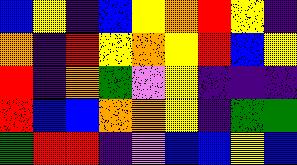[["blue", "yellow", "indigo", "blue", "yellow", "orange", "red", "yellow", "indigo"], ["orange", "indigo", "red", "yellow", "orange", "yellow", "red", "blue", "yellow"], ["red", "indigo", "orange", "green", "violet", "yellow", "indigo", "indigo", "indigo"], ["red", "blue", "blue", "orange", "orange", "yellow", "indigo", "green", "green"], ["green", "red", "red", "indigo", "violet", "blue", "blue", "yellow", "blue"]]